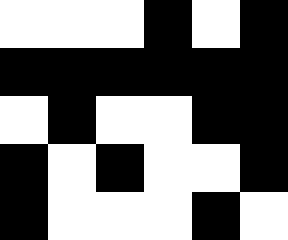[["white", "white", "white", "black", "white", "black"], ["black", "black", "black", "black", "black", "black"], ["white", "black", "white", "white", "black", "black"], ["black", "white", "black", "white", "white", "black"], ["black", "white", "white", "white", "black", "white"]]